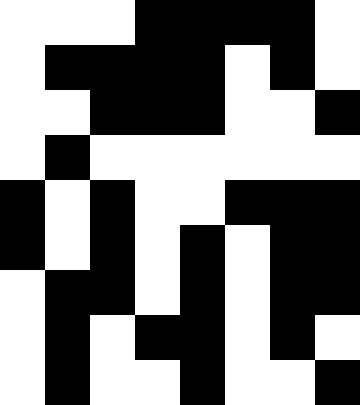[["white", "white", "white", "black", "black", "black", "black", "white"], ["white", "black", "black", "black", "black", "white", "black", "white"], ["white", "white", "black", "black", "black", "white", "white", "black"], ["white", "black", "white", "white", "white", "white", "white", "white"], ["black", "white", "black", "white", "white", "black", "black", "black"], ["black", "white", "black", "white", "black", "white", "black", "black"], ["white", "black", "black", "white", "black", "white", "black", "black"], ["white", "black", "white", "black", "black", "white", "black", "white"], ["white", "black", "white", "white", "black", "white", "white", "black"]]